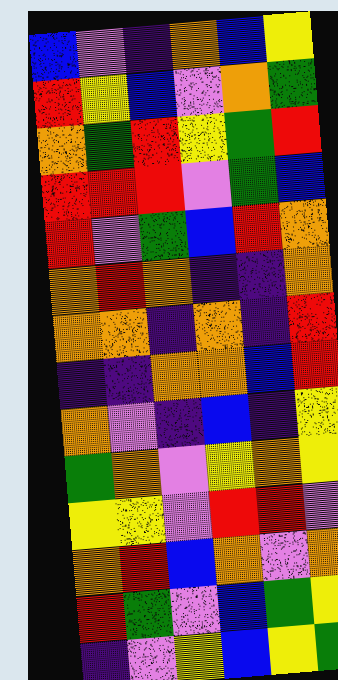[["blue", "violet", "indigo", "orange", "blue", "yellow"], ["red", "yellow", "blue", "violet", "orange", "green"], ["orange", "green", "red", "yellow", "green", "red"], ["red", "red", "red", "violet", "green", "blue"], ["red", "violet", "green", "blue", "red", "orange"], ["orange", "red", "orange", "indigo", "indigo", "orange"], ["orange", "orange", "indigo", "orange", "indigo", "red"], ["indigo", "indigo", "orange", "orange", "blue", "red"], ["orange", "violet", "indigo", "blue", "indigo", "yellow"], ["green", "orange", "violet", "yellow", "orange", "yellow"], ["yellow", "yellow", "violet", "red", "red", "violet"], ["orange", "red", "blue", "orange", "violet", "orange"], ["red", "green", "violet", "blue", "green", "yellow"], ["indigo", "violet", "yellow", "blue", "yellow", "green"]]